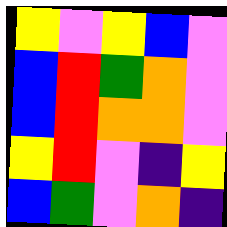[["yellow", "violet", "yellow", "blue", "violet"], ["blue", "red", "green", "orange", "violet"], ["blue", "red", "orange", "orange", "violet"], ["yellow", "red", "violet", "indigo", "yellow"], ["blue", "green", "violet", "orange", "indigo"]]